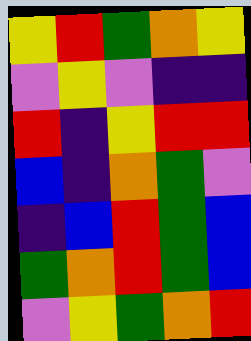[["yellow", "red", "green", "orange", "yellow"], ["violet", "yellow", "violet", "indigo", "indigo"], ["red", "indigo", "yellow", "red", "red"], ["blue", "indigo", "orange", "green", "violet"], ["indigo", "blue", "red", "green", "blue"], ["green", "orange", "red", "green", "blue"], ["violet", "yellow", "green", "orange", "red"]]